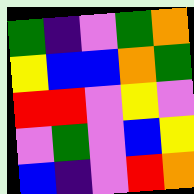[["green", "indigo", "violet", "green", "orange"], ["yellow", "blue", "blue", "orange", "green"], ["red", "red", "violet", "yellow", "violet"], ["violet", "green", "violet", "blue", "yellow"], ["blue", "indigo", "violet", "red", "orange"]]